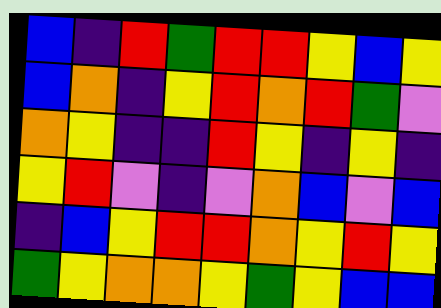[["blue", "indigo", "red", "green", "red", "red", "yellow", "blue", "yellow"], ["blue", "orange", "indigo", "yellow", "red", "orange", "red", "green", "violet"], ["orange", "yellow", "indigo", "indigo", "red", "yellow", "indigo", "yellow", "indigo"], ["yellow", "red", "violet", "indigo", "violet", "orange", "blue", "violet", "blue"], ["indigo", "blue", "yellow", "red", "red", "orange", "yellow", "red", "yellow"], ["green", "yellow", "orange", "orange", "yellow", "green", "yellow", "blue", "blue"]]